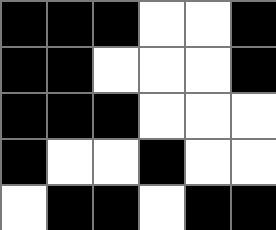[["black", "black", "black", "white", "white", "black"], ["black", "black", "white", "white", "white", "black"], ["black", "black", "black", "white", "white", "white"], ["black", "white", "white", "black", "white", "white"], ["white", "black", "black", "white", "black", "black"]]